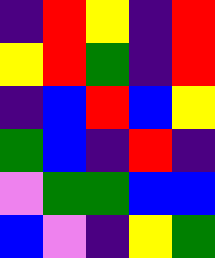[["indigo", "red", "yellow", "indigo", "red"], ["yellow", "red", "green", "indigo", "red"], ["indigo", "blue", "red", "blue", "yellow"], ["green", "blue", "indigo", "red", "indigo"], ["violet", "green", "green", "blue", "blue"], ["blue", "violet", "indigo", "yellow", "green"]]